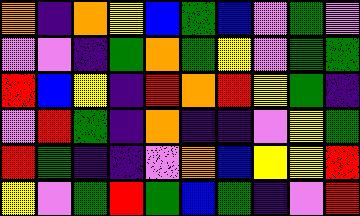[["orange", "indigo", "orange", "yellow", "blue", "green", "blue", "violet", "green", "violet"], ["violet", "violet", "indigo", "green", "orange", "green", "yellow", "violet", "green", "green"], ["red", "blue", "yellow", "indigo", "red", "orange", "red", "yellow", "green", "indigo"], ["violet", "red", "green", "indigo", "orange", "indigo", "indigo", "violet", "yellow", "green"], ["red", "green", "indigo", "indigo", "violet", "orange", "blue", "yellow", "yellow", "red"], ["yellow", "violet", "green", "red", "green", "blue", "green", "indigo", "violet", "red"]]